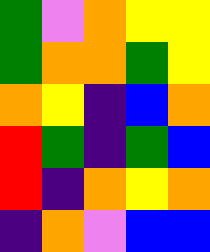[["green", "violet", "orange", "yellow", "yellow"], ["green", "orange", "orange", "green", "yellow"], ["orange", "yellow", "indigo", "blue", "orange"], ["red", "green", "indigo", "green", "blue"], ["red", "indigo", "orange", "yellow", "orange"], ["indigo", "orange", "violet", "blue", "blue"]]